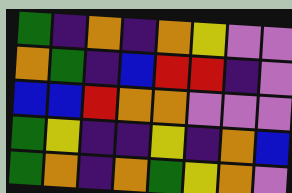[["green", "indigo", "orange", "indigo", "orange", "yellow", "violet", "violet"], ["orange", "green", "indigo", "blue", "red", "red", "indigo", "violet"], ["blue", "blue", "red", "orange", "orange", "violet", "violet", "violet"], ["green", "yellow", "indigo", "indigo", "yellow", "indigo", "orange", "blue"], ["green", "orange", "indigo", "orange", "green", "yellow", "orange", "violet"]]